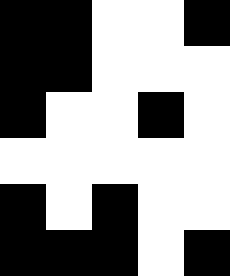[["black", "black", "white", "white", "black"], ["black", "black", "white", "white", "white"], ["black", "white", "white", "black", "white"], ["white", "white", "white", "white", "white"], ["black", "white", "black", "white", "white"], ["black", "black", "black", "white", "black"]]